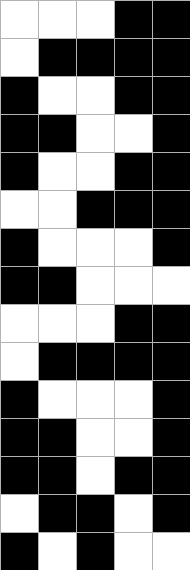[["white", "white", "white", "black", "black"], ["white", "black", "black", "black", "black"], ["black", "white", "white", "black", "black"], ["black", "black", "white", "white", "black"], ["black", "white", "white", "black", "black"], ["white", "white", "black", "black", "black"], ["black", "white", "white", "white", "black"], ["black", "black", "white", "white", "white"], ["white", "white", "white", "black", "black"], ["white", "black", "black", "black", "black"], ["black", "white", "white", "white", "black"], ["black", "black", "white", "white", "black"], ["black", "black", "white", "black", "black"], ["white", "black", "black", "white", "black"], ["black", "white", "black", "white", "white"]]